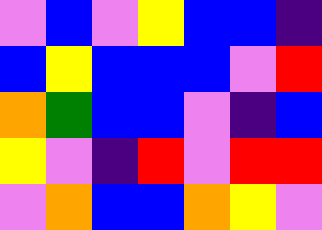[["violet", "blue", "violet", "yellow", "blue", "blue", "indigo"], ["blue", "yellow", "blue", "blue", "blue", "violet", "red"], ["orange", "green", "blue", "blue", "violet", "indigo", "blue"], ["yellow", "violet", "indigo", "red", "violet", "red", "red"], ["violet", "orange", "blue", "blue", "orange", "yellow", "violet"]]